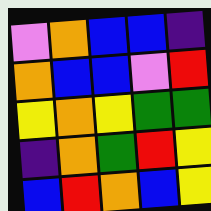[["violet", "orange", "blue", "blue", "indigo"], ["orange", "blue", "blue", "violet", "red"], ["yellow", "orange", "yellow", "green", "green"], ["indigo", "orange", "green", "red", "yellow"], ["blue", "red", "orange", "blue", "yellow"]]